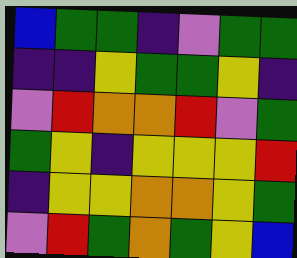[["blue", "green", "green", "indigo", "violet", "green", "green"], ["indigo", "indigo", "yellow", "green", "green", "yellow", "indigo"], ["violet", "red", "orange", "orange", "red", "violet", "green"], ["green", "yellow", "indigo", "yellow", "yellow", "yellow", "red"], ["indigo", "yellow", "yellow", "orange", "orange", "yellow", "green"], ["violet", "red", "green", "orange", "green", "yellow", "blue"]]